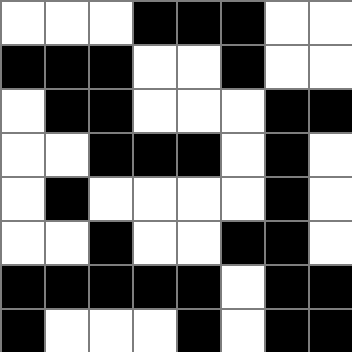[["white", "white", "white", "black", "black", "black", "white", "white"], ["black", "black", "black", "white", "white", "black", "white", "white"], ["white", "black", "black", "white", "white", "white", "black", "black"], ["white", "white", "black", "black", "black", "white", "black", "white"], ["white", "black", "white", "white", "white", "white", "black", "white"], ["white", "white", "black", "white", "white", "black", "black", "white"], ["black", "black", "black", "black", "black", "white", "black", "black"], ["black", "white", "white", "white", "black", "white", "black", "black"]]